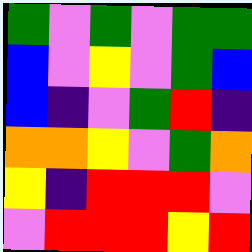[["green", "violet", "green", "violet", "green", "green"], ["blue", "violet", "yellow", "violet", "green", "blue"], ["blue", "indigo", "violet", "green", "red", "indigo"], ["orange", "orange", "yellow", "violet", "green", "orange"], ["yellow", "indigo", "red", "red", "red", "violet"], ["violet", "red", "red", "red", "yellow", "red"]]